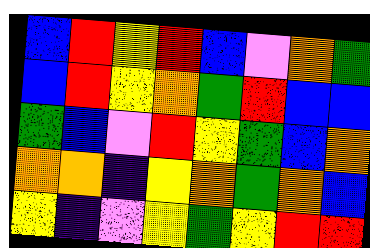[["blue", "red", "yellow", "red", "blue", "violet", "orange", "green"], ["blue", "red", "yellow", "orange", "green", "red", "blue", "blue"], ["green", "blue", "violet", "red", "yellow", "green", "blue", "orange"], ["orange", "orange", "indigo", "yellow", "orange", "green", "orange", "blue"], ["yellow", "indigo", "violet", "yellow", "green", "yellow", "red", "red"]]